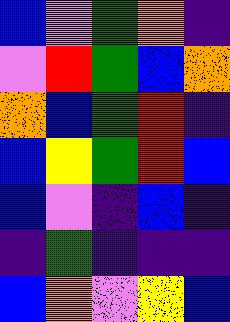[["blue", "violet", "green", "orange", "indigo"], ["violet", "red", "green", "blue", "orange"], ["orange", "blue", "green", "red", "indigo"], ["blue", "yellow", "green", "red", "blue"], ["blue", "violet", "indigo", "blue", "indigo"], ["indigo", "green", "indigo", "indigo", "indigo"], ["blue", "orange", "violet", "yellow", "blue"]]